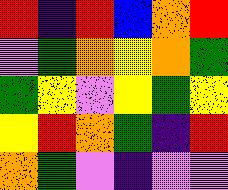[["red", "indigo", "red", "blue", "orange", "red"], ["violet", "green", "orange", "yellow", "orange", "green"], ["green", "yellow", "violet", "yellow", "green", "yellow"], ["yellow", "red", "orange", "green", "indigo", "red"], ["orange", "green", "violet", "indigo", "violet", "violet"]]